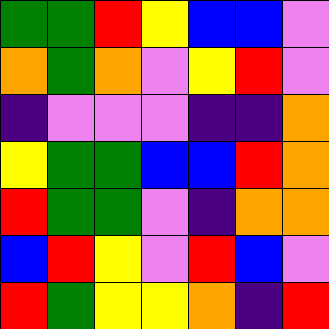[["green", "green", "red", "yellow", "blue", "blue", "violet"], ["orange", "green", "orange", "violet", "yellow", "red", "violet"], ["indigo", "violet", "violet", "violet", "indigo", "indigo", "orange"], ["yellow", "green", "green", "blue", "blue", "red", "orange"], ["red", "green", "green", "violet", "indigo", "orange", "orange"], ["blue", "red", "yellow", "violet", "red", "blue", "violet"], ["red", "green", "yellow", "yellow", "orange", "indigo", "red"]]